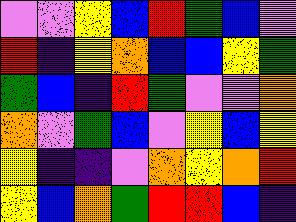[["violet", "violet", "yellow", "blue", "red", "green", "blue", "violet"], ["red", "indigo", "yellow", "orange", "blue", "blue", "yellow", "green"], ["green", "blue", "indigo", "red", "green", "violet", "violet", "orange"], ["orange", "violet", "green", "blue", "violet", "yellow", "blue", "yellow"], ["yellow", "indigo", "indigo", "violet", "orange", "yellow", "orange", "red"], ["yellow", "blue", "orange", "green", "red", "red", "blue", "indigo"]]